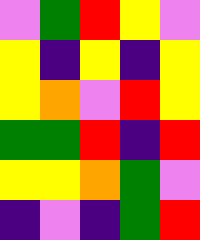[["violet", "green", "red", "yellow", "violet"], ["yellow", "indigo", "yellow", "indigo", "yellow"], ["yellow", "orange", "violet", "red", "yellow"], ["green", "green", "red", "indigo", "red"], ["yellow", "yellow", "orange", "green", "violet"], ["indigo", "violet", "indigo", "green", "red"]]